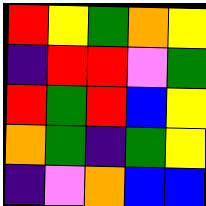[["red", "yellow", "green", "orange", "yellow"], ["indigo", "red", "red", "violet", "green"], ["red", "green", "red", "blue", "yellow"], ["orange", "green", "indigo", "green", "yellow"], ["indigo", "violet", "orange", "blue", "blue"]]